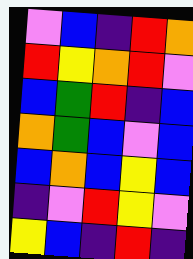[["violet", "blue", "indigo", "red", "orange"], ["red", "yellow", "orange", "red", "violet"], ["blue", "green", "red", "indigo", "blue"], ["orange", "green", "blue", "violet", "blue"], ["blue", "orange", "blue", "yellow", "blue"], ["indigo", "violet", "red", "yellow", "violet"], ["yellow", "blue", "indigo", "red", "indigo"]]